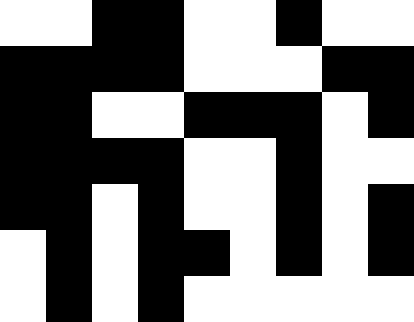[["white", "white", "black", "black", "white", "white", "black", "white", "white"], ["black", "black", "black", "black", "white", "white", "white", "black", "black"], ["black", "black", "white", "white", "black", "black", "black", "white", "black"], ["black", "black", "black", "black", "white", "white", "black", "white", "white"], ["black", "black", "white", "black", "white", "white", "black", "white", "black"], ["white", "black", "white", "black", "black", "white", "black", "white", "black"], ["white", "black", "white", "black", "white", "white", "white", "white", "white"]]